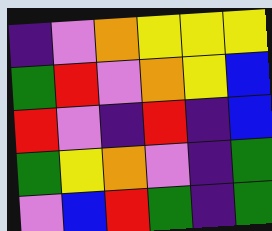[["indigo", "violet", "orange", "yellow", "yellow", "yellow"], ["green", "red", "violet", "orange", "yellow", "blue"], ["red", "violet", "indigo", "red", "indigo", "blue"], ["green", "yellow", "orange", "violet", "indigo", "green"], ["violet", "blue", "red", "green", "indigo", "green"]]